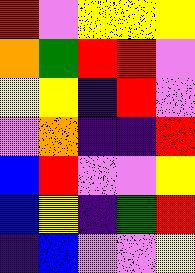[["red", "violet", "yellow", "yellow", "yellow"], ["orange", "green", "red", "red", "violet"], ["yellow", "yellow", "indigo", "red", "violet"], ["violet", "orange", "indigo", "indigo", "red"], ["blue", "red", "violet", "violet", "yellow"], ["blue", "yellow", "indigo", "green", "red"], ["indigo", "blue", "violet", "violet", "yellow"]]